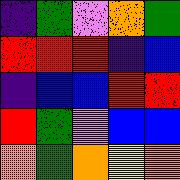[["indigo", "green", "violet", "orange", "green"], ["red", "red", "red", "indigo", "blue"], ["indigo", "blue", "blue", "red", "red"], ["red", "green", "violet", "blue", "blue"], ["orange", "green", "orange", "yellow", "orange"]]